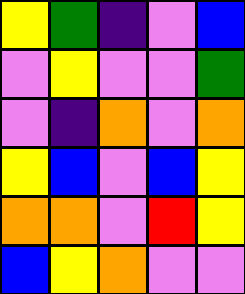[["yellow", "green", "indigo", "violet", "blue"], ["violet", "yellow", "violet", "violet", "green"], ["violet", "indigo", "orange", "violet", "orange"], ["yellow", "blue", "violet", "blue", "yellow"], ["orange", "orange", "violet", "red", "yellow"], ["blue", "yellow", "orange", "violet", "violet"]]